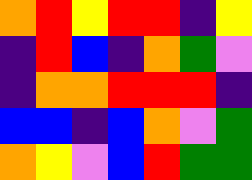[["orange", "red", "yellow", "red", "red", "indigo", "yellow"], ["indigo", "red", "blue", "indigo", "orange", "green", "violet"], ["indigo", "orange", "orange", "red", "red", "red", "indigo"], ["blue", "blue", "indigo", "blue", "orange", "violet", "green"], ["orange", "yellow", "violet", "blue", "red", "green", "green"]]